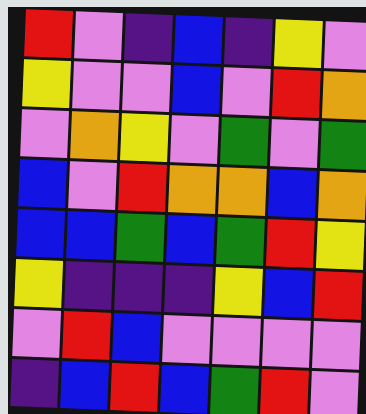[["red", "violet", "indigo", "blue", "indigo", "yellow", "violet"], ["yellow", "violet", "violet", "blue", "violet", "red", "orange"], ["violet", "orange", "yellow", "violet", "green", "violet", "green"], ["blue", "violet", "red", "orange", "orange", "blue", "orange"], ["blue", "blue", "green", "blue", "green", "red", "yellow"], ["yellow", "indigo", "indigo", "indigo", "yellow", "blue", "red"], ["violet", "red", "blue", "violet", "violet", "violet", "violet"], ["indigo", "blue", "red", "blue", "green", "red", "violet"]]